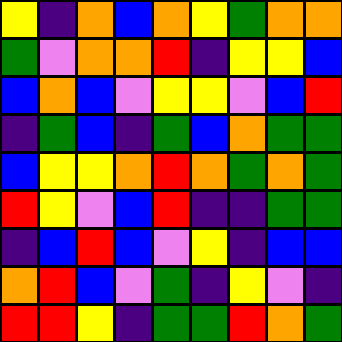[["yellow", "indigo", "orange", "blue", "orange", "yellow", "green", "orange", "orange"], ["green", "violet", "orange", "orange", "red", "indigo", "yellow", "yellow", "blue"], ["blue", "orange", "blue", "violet", "yellow", "yellow", "violet", "blue", "red"], ["indigo", "green", "blue", "indigo", "green", "blue", "orange", "green", "green"], ["blue", "yellow", "yellow", "orange", "red", "orange", "green", "orange", "green"], ["red", "yellow", "violet", "blue", "red", "indigo", "indigo", "green", "green"], ["indigo", "blue", "red", "blue", "violet", "yellow", "indigo", "blue", "blue"], ["orange", "red", "blue", "violet", "green", "indigo", "yellow", "violet", "indigo"], ["red", "red", "yellow", "indigo", "green", "green", "red", "orange", "green"]]